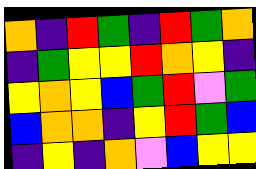[["orange", "indigo", "red", "green", "indigo", "red", "green", "orange"], ["indigo", "green", "yellow", "yellow", "red", "orange", "yellow", "indigo"], ["yellow", "orange", "yellow", "blue", "green", "red", "violet", "green"], ["blue", "orange", "orange", "indigo", "yellow", "red", "green", "blue"], ["indigo", "yellow", "indigo", "orange", "violet", "blue", "yellow", "yellow"]]